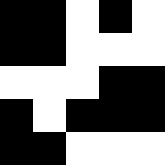[["black", "black", "white", "black", "white"], ["black", "black", "white", "white", "white"], ["white", "white", "white", "black", "black"], ["black", "white", "black", "black", "black"], ["black", "black", "white", "white", "white"]]